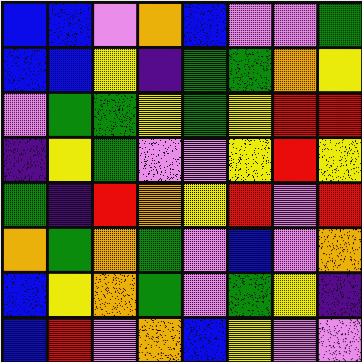[["blue", "blue", "violet", "orange", "blue", "violet", "violet", "green"], ["blue", "blue", "yellow", "indigo", "green", "green", "orange", "yellow"], ["violet", "green", "green", "yellow", "green", "yellow", "red", "red"], ["indigo", "yellow", "green", "violet", "violet", "yellow", "red", "yellow"], ["green", "indigo", "red", "orange", "yellow", "red", "violet", "red"], ["orange", "green", "orange", "green", "violet", "blue", "violet", "orange"], ["blue", "yellow", "orange", "green", "violet", "green", "yellow", "indigo"], ["blue", "red", "violet", "orange", "blue", "yellow", "violet", "violet"]]